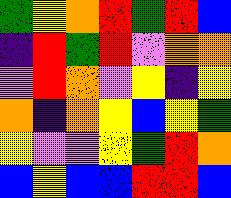[["green", "yellow", "orange", "red", "green", "red", "blue"], ["indigo", "red", "green", "red", "violet", "orange", "orange"], ["violet", "red", "orange", "violet", "yellow", "indigo", "yellow"], ["orange", "indigo", "orange", "yellow", "blue", "yellow", "green"], ["yellow", "violet", "violet", "yellow", "green", "red", "orange"], ["blue", "yellow", "blue", "blue", "red", "red", "blue"]]